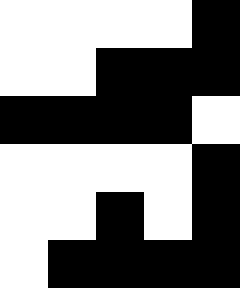[["white", "white", "white", "white", "black"], ["white", "white", "black", "black", "black"], ["black", "black", "black", "black", "white"], ["white", "white", "white", "white", "black"], ["white", "white", "black", "white", "black"], ["white", "black", "black", "black", "black"]]